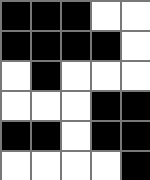[["black", "black", "black", "white", "white"], ["black", "black", "black", "black", "white"], ["white", "black", "white", "white", "white"], ["white", "white", "white", "black", "black"], ["black", "black", "white", "black", "black"], ["white", "white", "white", "white", "black"]]